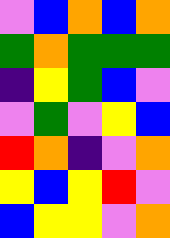[["violet", "blue", "orange", "blue", "orange"], ["green", "orange", "green", "green", "green"], ["indigo", "yellow", "green", "blue", "violet"], ["violet", "green", "violet", "yellow", "blue"], ["red", "orange", "indigo", "violet", "orange"], ["yellow", "blue", "yellow", "red", "violet"], ["blue", "yellow", "yellow", "violet", "orange"]]